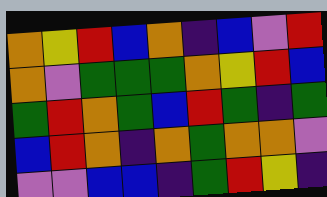[["orange", "yellow", "red", "blue", "orange", "indigo", "blue", "violet", "red"], ["orange", "violet", "green", "green", "green", "orange", "yellow", "red", "blue"], ["green", "red", "orange", "green", "blue", "red", "green", "indigo", "green"], ["blue", "red", "orange", "indigo", "orange", "green", "orange", "orange", "violet"], ["violet", "violet", "blue", "blue", "indigo", "green", "red", "yellow", "indigo"]]